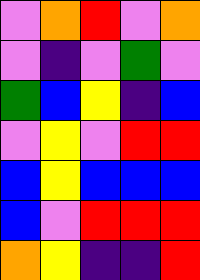[["violet", "orange", "red", "violet", "orange"], ["violet", "indigo", "violet", "green", "violet"], ["green", "blue", "yellow", "indigo", "blue"], ["violet", "yellow", "violet", "red", "red"], ["blue", "yellow", "blue", "blue", "blue"], ["blue", "violet", "red", "red", "red"], ["orange", "yellow", "indigo", "indigo", "red"]]